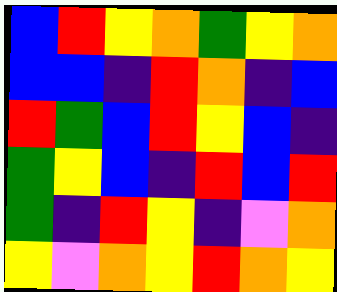[["blue", "red", "yellow", "orange", "green", "yellow", "orange"], ["blue", "blue", "indigo", "red", "orange", "indigo", "blue"], ["red", "green", "blue", "red", "yellow", "blue", "indigo"], ["green", "yellow", "blue", "indigo", "red", "blue", "red"], ["green", "indigo", "red", "yellow", "indigo", "violet", "orange"], ["yellow", "violet", "orange", "yellow", "red", "orange", "yellow"]]